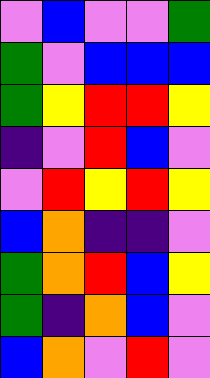[["violet", "blue", "violet", "violet", "green"], ["green", "violet", "blue", "blue", "blue"], ["green", "yellow", "red", "red", "yellow"], ["indigo", "violet", "red", "blue", "violet"], ["violet", "red", "yellow", "red", "yellow"], ["blue", "orange", "indigo", "indigo", "violet"], ["green", "orange", "red", "blue", "yellow"], ["green", "indigo", "orange", "blue", "violet"], ["blue", "orange", "violet", "red", "violet"]]